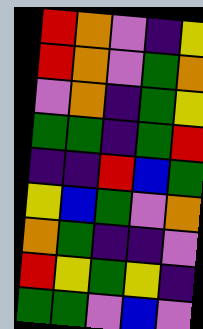[["red", "orange", "violet", "indigo", "yellow"], ["red", "orange", "violet", "green", "orange"], ["violet", "orange", "indigo", "green", "yellow"], ["green", "green", "indigo", "green", "red"], ["indigo", "indigo", "red", "blue", "green"], ["yellow", "blue", "green", "violet", "orange"], ["orange", "green", "indigo", "indigo", "violet"], ["red", "yellow", "green", "yellow", "indigo"], ["green", "green", "violet", "blue", "violet"]]